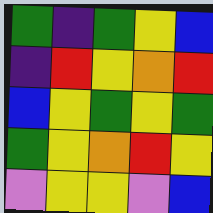[["green", "indigo", "green", "yellow", "blue"], ["indigo", "red", "yellow", "orange", "red"], ["blue", "yellow", "green", "yellow", "green"], ["green", "yellow", "orange", "red", "yellow"], ["violet", "yellow", "yellow", "violet", "blue"]]